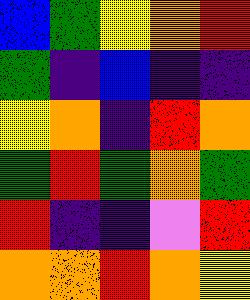[["blue", "green", "yellow", "orange", "red"], ["green", "indigo", "blue", "indigo", "indigo"], ["yellow", "orange", "indigo", "red", "orange"], ["green", "red", "green", "orange", "green"], ["red", "indigo", "indigo", "violet", "red"], ["orange", "orange", "red", "orange", "yellow"]]